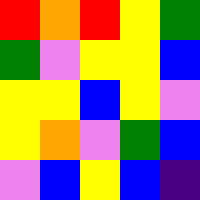[["red", "orange", "red", "yellow", "green"], ["green", "violet", "yellow", "yellow", "blue"], ["yellow", "yellow", "blue", "yellow", "violet"], ["yellow", "orange", "violet", "green", "blue"], ["violet", "blue", "yellow", "blue", "indigo"]]